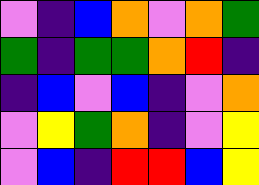[["violet", "indigo", "blue", "orange", "violet", "orange", "green"], ["green", "indigo", "green", "green", "orange", "red", "indigo"], ["indigo", "blue", "violet", "blue", "indigo", "violet", "orange"], ["violet", "yellow", "green", "orange", "indigo", "violet", "yellow"], ["violet", "blue", "indigo", "red", "red", "blue", "yellow"]]